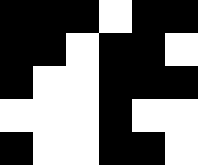[["black", "black", "black", "white", "black", "black"], ["black", "black", "white", "black", "black", "white"], ["black", "white", "white", "black", "black", "black"], ["white", "white", "white", "black", "white", "white"], ["black", "white", "white", "black", "black", "white"]]